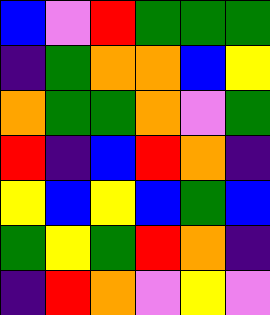[["blue", "violet", "red", "green", "green", "green"], ["indigo", "green", "orange", "orange", "blue", "yellow"], ["orange", "green", "green", "orange", "violet", "green"], ["red", "indigo", "blue", "red", "orange", "indigo"], ["yellow", "blue", "yellow", "blue", "green", "blue"], ["green", "yellow", "green", "red", "orange", "indigo"], ["indigo", "red", "orange", "violet", "yellow", "violet"]]